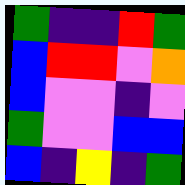[["green", "indigo", "indigo", "red", "green"], ["blue", "red", "red", "violet", "orange"], ["blue", "violet", "violet", "indigo", "violet"], ["green", "violet", "violet", "blue", "blue"], ["blue", "indigo", "yellow", "indigo", "green"]]